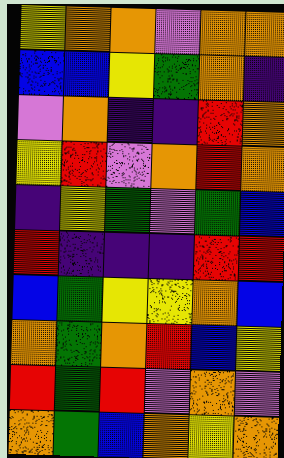[["yellow", "orange", "orange", "violet", "orange", "orange"], ["blue", "blue", "yellow", "green", "orange", "indigo"], ["violet", "orange", "indigo", "indigo", "red", "orange"], ["yellow", "red", "violet", "orange", "red", "orange"], ["indigo", "yellow", "green", "violet", "green", "blue"], ["red", "indigo", "indigo", "indigo", "red", "red"], ["blue", "green", "yellow", "yellow", "orange", "blue"], ["orange", "green", "orange", "red", "blue", "yellow"], ["red", "green", "red", "violet", "orange", "violet"], ["orange", "green", "blue", "orange", "yellow", "orange"]]